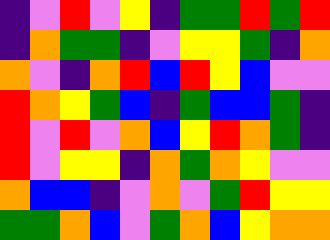[["indigo", "violet", "red", "violet", "yellow", "indigo", "green", "green", "red", "green", "red"], ["indigo", "orange", "green", "green", "indigo", "violet", "yellow", "yellow", "green", "indigo", "orange"], ["orange", "violet", "indigo", "orange", "red", "blue", "red", "yellow", "blue", "violet", "violet"], ["red", "orange", "yellow", "green", "blue", "indigo", "green", "blue", "blue", "green", "indigo"], ["red", "violet", "red", "violet", "orange", "blue", "yellow", "red", "orange", "green", "indigo"], ["red", "violet", "yellow", "yellow", "indigo", "orange", "green", "orange", "yellow", "violet", "violet"], ["orange", "blue", "blue", "indigo", "violet", "orange", "violet", "green", "red", "yellow", "yellow"], ["green", "green", "orange", "blue", "violet", "green", "orange", "blue", "yellow", "orange", "orange"]]